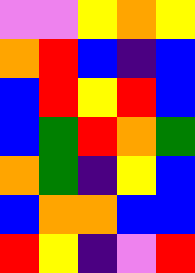[["violet", "violet", "yellow", "orange", "yellow"], ["orange", "red", "blue", "indigo", "blue"], ["blue", "red", "yellow", "red", "blue"], ["blue", "green", "red", "orange", "green"], ["orange", "green", "indigo", "yellow", "blue"], ["blue", "orange", "orange", "blue", "blue"], ["red", "yellow", "indigo", "violet", "red"]]